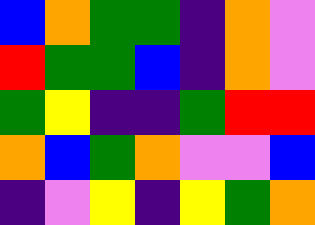[["blue", "orange", "green", "green", "indigo", "orange", "violet"], ["red", "green", "green", "blue", "indigo", "orange", "violet"], ["green", "yellow", "indigo", "indigo", "green", "red", "red"], ["orange", "blue", "green", "orange", "violet", "violet", "blue"], ["indigo", "violet", "yellow", "indigo", "yellow", "green", "orange"]]